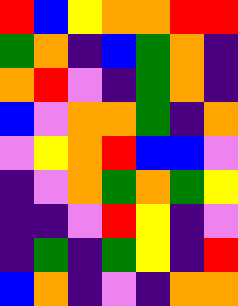[["red", "blue", "yellow", "orange", "orange", "red", "red"], ["green", "orange", "indigo", "blue", "green", "orange", "indigo"], ["orange", "red", "violet", "indigo", "green", "orange", "indigo"], ["blue", "violet", "orange", "orange", "green", "indigo", "orange"], ["violet", "yellow", "orange", "red", "blue", "blue", "violet"], ["indigo", "violet", "orange", "green", "orange", "green", "yellow"], ["indigo", "indigo", "violet", "red", "yellow", "indigo", "violet"], ["indigo", "green", "indigo", "green", "yellow", "indigo", "red"], ["blue", "orange", "indigo", "violet", "indigo", "orange", "orange"]]